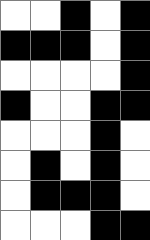[["white", "white", "black", "white", "black"], ["black", "black", "black", "white", "black"], ["white", "white", "white", "white", "black"], ["black", "white", "white", "black", "black"], ["white", "white", "white", "black", "white"], ["white", "black", "white", "black", "white"], ["white", "black", "black", "black", "white"], ["white", "white", "white", "black", "black"]]